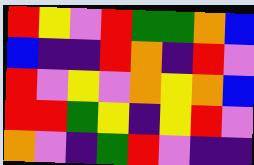[["red", "yellow", "violet", "red", "green", "green", "orange", "blue"], ["blue", "indigo", "indigo", "red", "orange", "indigo", "red", "violet"], ["red", "violet", "yellow", "violet", "orange", "yellow", "orange", "blue"], ["red", "red", "green", "yellow", "indigo", "yellow", "red", "violet"], ["orange", "violet", "indigo", "green", "red", "violet", "indigo", "indigo"]]